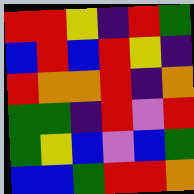[["red", "red", "yellow", "indigo", "red", "green"], ["blue", "red", "blue", "red", "yellow", "indigo"], ["red", "orange", "orange", "red", "indigo", "orange"], ["green", "green", "indigo", "red", "violet", "red"], ["green", "yellow", "blue", "violet", "blue", "green"], ["blue", "blue", "green", "red", "red", "orange"]]